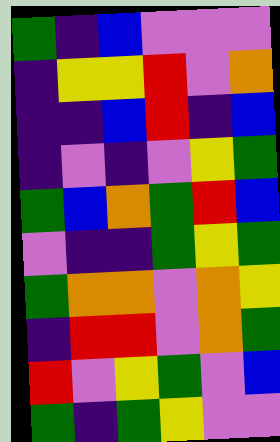[["green", "indigo", "blue", "violet", "violet", "violet"], ["indigo", "yellow", "yellow", "red", "violet", "orange"], ["indigo", "indigo", "blue", "red", "indigo", "blue"], ["indigo", "violet", "indigo", "violet", "yellow", "green"], ["green", "blue", "orange", "green", "red", "blue"], ["violet", "indigo", "indigo", "green", "yellow", "green"], ["green", "orange", "orange", "violet", "orange", "yellow"], ["indigo", "red", "red", "violet", "orange", "green"], ["red", "violet", "yellow", "green", "violet", "blue"], ["green", "indigo", "green", "yellow", "violet", "violet"]]